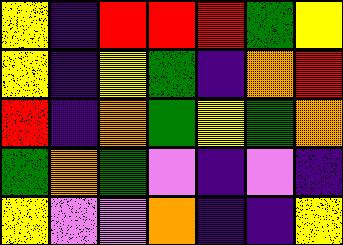[["yellow", "indigo", "red", "red", "red", "green", "yellow"], ["yellow", "indigo", "yellow", "green", "indigo", "orange", "red"], ["red", "indigo", "orange", "green", "yellow", "green", "orange"], ["green", "orange", "green", "violet", "indigo", "violet", "indigo"], ["yellow", "violet", "violet", "orange", "indigo", "indigo", "yellow"]]